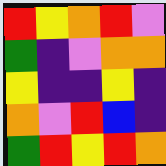[["red", "yellow", "orange", "red", "violet"], ["green", "indigo", "violet", "orange", "orange"], ["yellow", "indigo", "indigo", "yellow", "indigo"], ["orange", "violet", "red", "blue", "indigo"], ["green", "red", "yellow", "red", "orange"]]